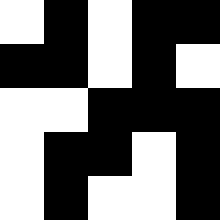[["white", "black", "white", "black", "black"], ["black", "black", "white", "black", "white"], ["white", "white", "black", "black", "black"], ["white", "black", "black", "white", "black"], ["white", "black", "white", "white", "black"]]